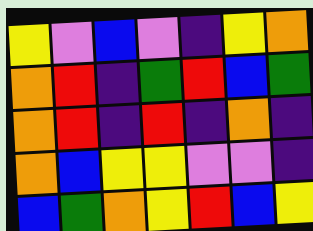[["yellow", "violet", "blue", "violet", "indigo", "yellow", "orange"], ["orange", "red", "indigo", "green", "red", "blue", "green"], ["orange", "red", "indigo", "red", "indigo", "orange", "indigo"], ["orange", "blue", "yellow", "yellow", "violet", "violet", "indigo"], ["blue", "green", "orange", "yellow", "red", "blue", "yellow"]]